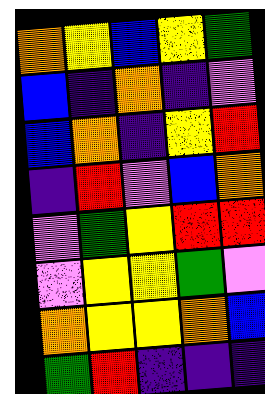[["orange", "yellow", "blue", "yellow", "green"], ["blue", "indigo", "orange", "indigo", "violet"], ["blue", "orange", "indigo", "yellow", "red"], ["indigo", "red", "violet", "blue", "orange"], ["violet", "green", "yellow", "red", "red"], ["violet", "yellow", "yellow", "green", "violet"], ["orange", "yellow", "yellow", "orange", "blue"], ["green", "red", "indigo", "indigo", "indigo"]]